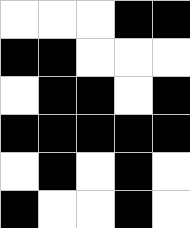[["white", "white", "white", "black", "black"], ["black", "black", "white", "white", "white"], ["white", "black", "black", "white", "black"], ["black", "black", "black", "black", "black"], ["white", "black", "white", "black", "white"], ["black", "white", "white", "black", "white"]]